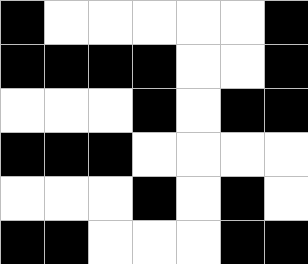[["black", "white", "white", "white", "white", "white", "black"], ["black", "black", "black", "black", "white", "white", "black"], ["white", "white", "white", "black", "white", "black", "black"], ["black", "black", "black", "white", "white", "white", "white"], ["white", "white", "white", "black", "white", "black", "white"], ["black", "black", "white", "white", "white", "black", "black"]]